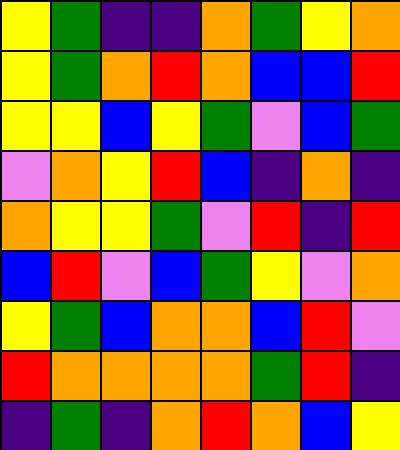[["yellow", "green", "indigo", "indigo", "orange", "green", "yellow", "orange"], ["yellow", "green", "orange", "red", "orange", "blue", "blue", "red"], ["yellow", "yellow", "blue", "yellow", "green", "violet", "blue", "green"], ["violet", "orange", "yellow", "red", "blue", "indigo", "orange", "indigo"], ["orange", "yellow", "yellow", "green", "violet", "red", "indigo", "red"], ["blue", "red", "violet", "blue", "green", "yellow", "violet", "orange"], ["yellow", "green", "blue", "orange", "orange", "blue", "red", "violet"], ["red", "orange", "orange", "orange", "orange", "green", "red", "indigo"], ["indigo", "green", "indigo", "orange", "red", "orange", "blue", "yellow"]]